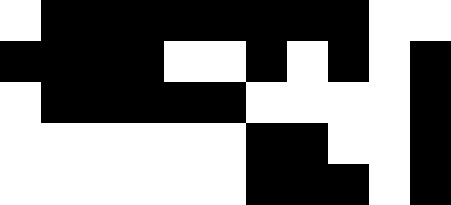[["white", "black", "black", "black", "black", "black", "black", "black", "black", "white", "white"], ["black", "black", "black", "black", "white", "white", "black", "white", "black", "white", "black"], ["white", "black", "black", "black", "black", "black", "white", "white", "white", "white", "black"], ["white", "white", "white", "white", "white", "white", "black", "black", "white", "white", "black"], ["white", "white", "white", "white", "white", "white", "black", "black", "black", "white", "black"]]